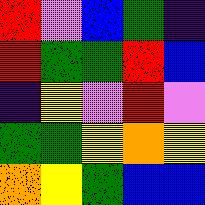[["red", "violet", "blue", "green", "indigo"], ["red", "green", "green", "red", "blue"], ["indigo", "yellow", "violet", "red", "violet"], ["green", "green", "yellow", "orange", "yellow"], ["orange", "yellow", "green", "blue", "blue"]]